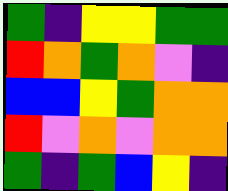[["green", "indigo", "yellow", "yellow", "green", "green"], ["red", "orange", "green", "orange", "violet", "indigo"], ["blue", "blue", "yellow", "green", "orange", "orange"], ["red", "violet", "orange", "violet", "orange", "orange"], ["green", "indigo", "green", "blue", "yellow", "indigo"]]